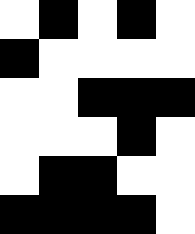[["white", "black", "white", "black", "white"], ["black", "white", "white", "white", "white"], ["white", "white", "black", "black", "black"], ["white", "white", "white", "black", "white"], ["white", "black", "black", "white", "white"], ["black", "black", "black", "black", "white"]]